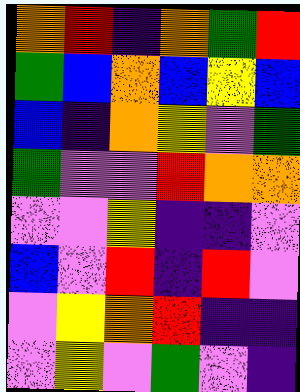[["orange", "red", "indigo", "orange", "green", "red"], ["green", "blue", "orange", "blue", "yellow", "blue"], ["blue", "indigo", "orange", "yellow", "violet", "green"], ["green", "violet", "violet", "red", "orange", "orange"], ["violet", "violet", "yellow", "indigo", "indigo", "violet"], ["blue", "violet", "red", "indigo", "red", "violet"], ["violet", "yellow", "orange", "red", "indigo", "indigo"], ["violet", "yellow", "violet", "green", "violet", "indigo"]]